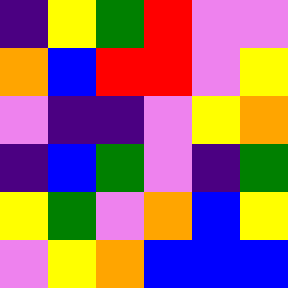[["indigo", "yellow", "green", "red", "violet", "violet"], ["orange", "blue", "red", "red", "violet", "yellow"], ["violet", "indigo", "indigo", "violet", "yellow", "orange"], ["indigo", "blue", "green", "violet", "indigo", "green"], ["yellow", "green", "violet", "orange", "blue", "yellow"], ["violet", "yellow", "orange", "blue", "blue", "blue"]]